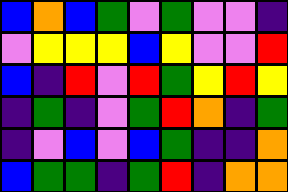[["blue", "orange", "blue", "green", "violet", "green", "violet", "violet", "indigo"], ["violet", "yellow", "yellow", "yellow", "blue", "yellow", "violet", "violet", "red"], ["blue", "indigo", "red", "violet", "red", "green", "yellow", "red", "yellow"], ["indigo", "green", "indigo", "violet", "green", "red", "orange", "indigo", "green"], ["indigo", "violet", "blue", "violet", "blue", "green", "indigo", "indigo", "orange"], ["blue", "green", "green", "indigo", "green", "red", "indigo", "orange", "orange"]]